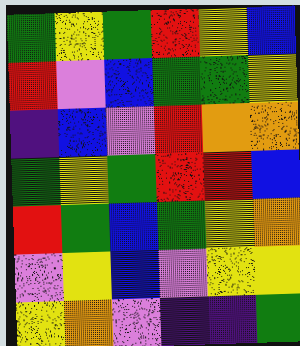[["green", "yellow", "green", "red", "yellow", "blue"], ["red", "violet", "blue", "green", "green", "yellow"], ["indigo", "blue", "violet", "red", "orange", "orange"], ["green", "yellow", "green", "red", "red", "blue"], ["red", "green", "blue", "green", "yellow", "orange"], ["violet", "yellow", "blue", "violet", "yellow", "yellow"], ["yellow", "orange", "violet", "indigo", "indigo", "green"]]